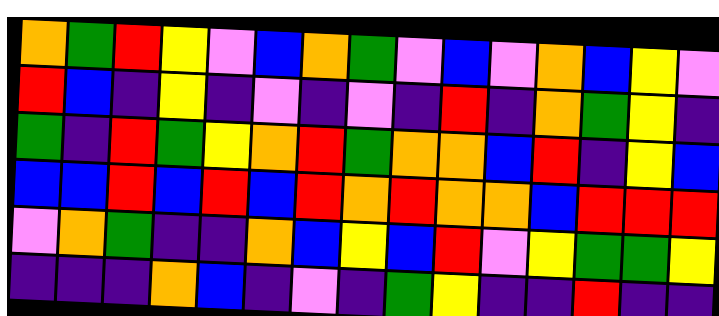[["orange", "green", "red", "yellow", "violet", "blue", "orange", "green", "violet", "blue", "violet", "orange", "blue", "yellow", "violet"], ["red", "blue", "indigo", "yellow", "indigo", "violet", "indigo", "violet", "indigo", "red", "indigo", "orange", "green", "yellow", "indigo"], ["green", "indigo", "red", "green", "yellow", "orange", "red", "green", "orange", "orange", "blue", "red", "indigo", "yellow", "blue"], ["blue", "blue", "red", "blue", "red", "blue", "red", "orange", "red", "orange", "orange", "blue", "red", "red", "red"], ["violet", "orange", "green", "indigo", "indigo", "orange", "blue", "yellow", "blue", "red", "violet", "yellow", "green", "green", "yellow"], ["indigo", "indigo", "indigo", "orange", "blue", "indigo", "violet", "indigo", "green", "yellow", "indigo", "indigo", "red", "indigo", "indigo"]]